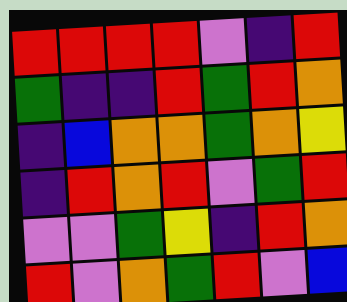[["red", "red", "red", "red", "violet", "indigo", "red"], ["green", "indigo", "indigo", "red", "green", "red", "orange"], ["indigo", "blue", "orange", "orange", "green", "orange", "yellow"], ["indigo", "red", "orange", "red", "violet", "green", "red"], ["violet", "violet", "green", "yellow", "indigo", "red", "orange"], ["red", "violet", "orange", "green", "red", "violet", "blue"]]